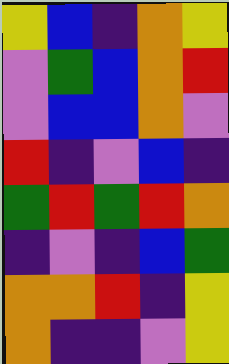[["yellow", "blue", "indigo", "orange", "yellow"], ["violet", "green", "blue", "orange", "red"], ["violet", "blue", "blue", "orange", "violet"], ["red", "indigo", "violet", "blue", "indigo"], ["green", "red", "green", "red", "orange"], ["indigo", "violet", "indigo", "blue", "green"], ["orange", "orange", "red", "indigo", "yellow"], ["orange", "indigo", "indigo", "violet", "yellow"]]